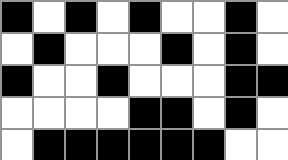[["black", "white", "black", "white", "black", "white", "white", "black", "white"], ["white", "black", "white", "white", "white", "black", "white", "black", "white"], ["black", "white", "white", "black", "white", "white", "white", "black", "black"], ["white", "white", "white", "white", "black", "black", "white", "black", "white"], ["white", "black", "black", "black", "black", "black", "black", "white", "white"]]